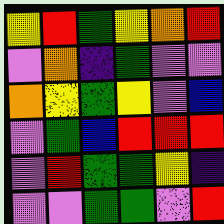[["yellow", "red", "green", "yellow", "orange", "red"], ["violet", "orange", "indigo", "green", "violet", "violet"], ["orange", "yellow", "green", "yellow", "violet", "blue"], ["violet", "green", "blue", "red", "red", "red"], ["violet", "red", "green", "green", "yellow", "indigo"], ["violet", "violet", "green", "green", "violet", "red"]]